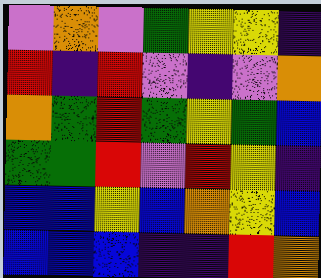[["violet", "orange", "violet", "green", "yellow", "yellow", "indigo"], ["red", "indigo", "red", "violet", "indigo", "violet", "orange"], ["orange", "green", "red", "green", "yellow", "green", "blue"], ["green", "green", "red", "violet", "red", "yellow", "indigo"], ["blue", "blue", "yellow", "blue", "orange", "yellow", "blue"], ["blue", "blue", "blue", "indigo", "indigo", "red", "orange"]]